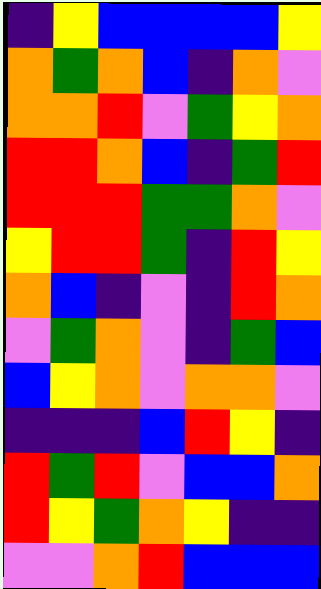[["indigo", "yellow", "blue", "blue", "blue", "blue", "yellow"], ["orange", "green", "orange", "blue", "indigo", "orange", "violet"], ["orange", "orange", "red", "violet", "green", "yellow", "orange"], ["red", "red", "orange", "blue", "indigo", "green", "red"], ["red", "red", "red", "green", "green", "orange", "violet"], ["yellow", "red", "red", "green", "indigo", "red", "yellow"], ["orange", "blue", "indigo", "violet", "indigo", "red", "orange"], ["violet", "green", "orange", "violet", "indigo", "green", "blue"], ["blue", "yellow", "orange", "violet", "orange", "orange", "violet"], ["indigo", "indigo", "indigo", "blue", "red", "yellow", "indigo"], ["red", "green", "red", "violet", "blue", "blue", "orange"], ["red", "yellow", "green", "orange", "yellow", "indigo", "indigo"], ["violet", "violet", "orange", "red", "blue", "blue", "blue"]]